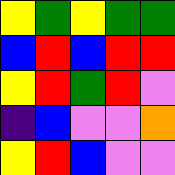[["yellow", "green", "yellow", "green", "green"], ["blue", "red", "blue", "red", "red"], ["yellow", "red", "green", "red", "violet"], ["indigo", "blue", "violet", "violet", "orange"], ["yellow", "red", "blue", "violet", "violet"]]